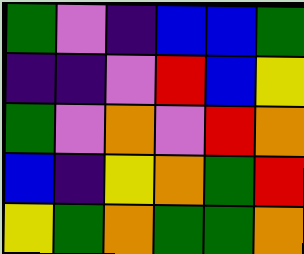[["green", "violet", "indigo", "blue", "blue", "green"], ["indigo", "indigo", "violet", "red", "blue", "yellow"], ["green", "violet", "orange", "violet", "red", "orange"], ["blue", "indigo", "yellow", "orange", "green", "red"], ["yellow", "green", "orange", "green", "green", "orange"]]